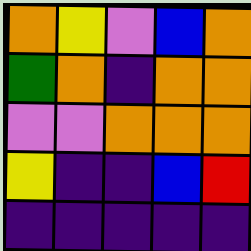[["orange", "yellow", "violet", "blue", "orange"], ["green", "orange", "indigo", "orange", "orange"], ["violet", "violet", "orange", "orange", "orange"], ["yellow", "indigo", "indigo", "blue", "red"], ["indigo", "indigo", "indigo", "indigo", "indigo"]]